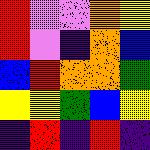[["red", "violet", "violet", "orange", "yellow"], ["red", "violet", "indigo", "orange", "blue"], ["blue", "red", "orange", "orange", "green"], ["yellow", "yellow", "green", "blue", "yellow"], ["indigo", "red", "indigo", "red", "indigo"]]